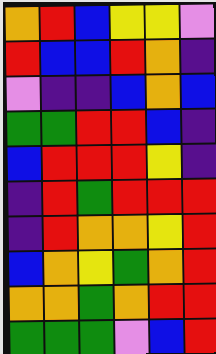[["orange", "red", "blue", "yellow", "yellow", "violet"], ["red", "blue", "blue", "red", "orange", "indigo"], ["violet", "indigo", "indigo", "blue", "orange", "blue"], ["green", "green", "red", "red", "blue", "indigo"], ["blue", "red", "red", "red", "yellow", "indigo"], ["indigo", "red", "green", "red", "red", "red"], ["indigo", "red", "orange", "orange", "yellow", "red"], ["blue", "orange", "yellow", "green", "orange", "red"], ["orange", "orange", "green", "orange", "red", "red"], ["green", "green", "green", "violet", "blue", "red"]]